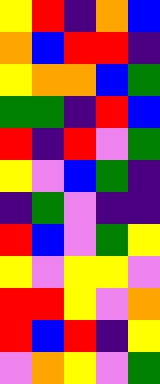[["yellow", "red", "indigo", "orange", "blue"], ["orange", "blue", "red", "red", "indigo"], ["yellow", "orange", "orange", "blue", "green"], ["green", "green", "indigo", "red", "blue"], ["red", "indigo", "red", "violet", "green"], ["yellow", "violet", "blue", "green", "indigo"], ["indigo", "green", "violet", "indigo", "indigo"], ["red", "blue", "violet", "green", "yellow"], ["yellow", "violet", "yellow", "yellow", "violet"], ["red", "red", "yellow", "violet", "orange"], ["red", "blue", "red", "indigo", "yellow"], ["violet", "orange", "yellow", "violet", "green"]]